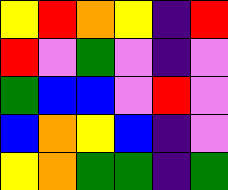[["yellow", "red", "orange", "yellow", "indigo", "red"], ["red", "violet", "green", "violet", "indigo", "violet"], ["green", "blue", "blue", "violet", "red", "violet"], ["blue", "orange", "yellow", "blue", "indigo", "violet"], ["yellow", "orange", "green", "green", "indigo", "green"]]